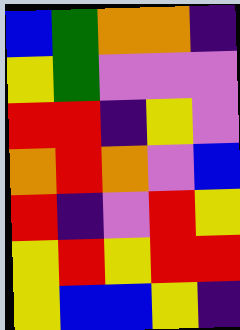[["blue", "green", "orange", "orange", "indigo"], ["yellow", "green", "violet", "violet", "violet"], ["red", "red", "indigo", "yellow", "violet"], ["orange", "red", "orange", "violet", "blue"], ["red", "indigo", "violet", "red", "yellow"], ["yellow", "red", "yellow", "red", "red"], ["yellow", "blue", "blue", "yellow", "indigo"]]